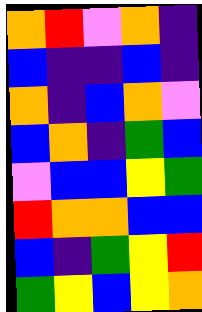[["orange", "red", "violet", "orange", "indigo"], ["blue", "indigo", "indigo", "blue", "indigo"], ["orange", "indigo", "blue", "orange", "violet"], ["blue", "orange", "indigo", "green", "blue"], ["violet", "blue", "blue", "yellow", "green"], ["red", "orange", "orange", "blue", "blue"], ["blue", "indigo", "green", "yellow", "red"], ["green", "yellow", "blue", "yellow", "orange"]]